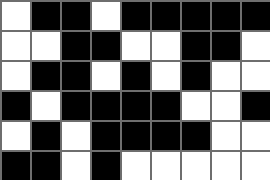[["white", "black", "black", "white", "black", "black", "black", "black", "black"], ["white", "white", "black", "black", "white", "white", "black", "black", "white"], ["white", "black", "black", "white", "black", "white", "black", "white", "white"], ["black", "white", "black", "black", "black", "black", "white", "white", "black"], ["white", "black", "white", "black", "black", "black", "black", "white", "white"], ["black", "black", "white", "black", "white", "white", "white", "white", "white"]]